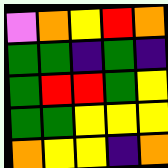[["violet", "orange", "yellow", "red", "orange"], ["green", "green", "indigo", "green", "indigo"], ["green", "red", "red", "green", "yellow"], ["green", "green", "yellow", "yellow", "yellow"], ["orange", "yellow", "yellow", "indigo", "orange"]]